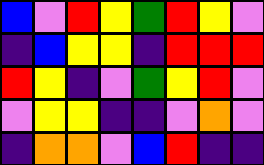[["blue", "violet", "red", "yellow", "green", "red", "yellow", "violet"], ["indigo", "blue", "yellow", "yellow", "indigo", "red", "red", "red"], ["red", "yellow", "indigo", "violet", "green", "yellow", "red", "violet"], ["violet", "yellow", "yellow", "indigo", "indigo", "violet", "orange", "violet"], ["indigo", "orange", "orange", "violet", "blue", "red", "indigo", "indigo"]]